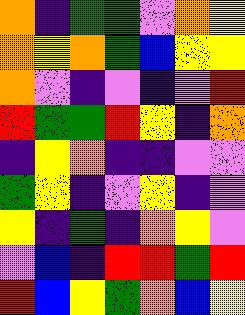[["orange", "indigo", "green", "green", "violet", "orange", "yellow"], ["orange", "yellow", "orange", "green", "blue", "yellow", "yellow"], ["orange", "violet", "indigo", "violet", "indigo", "violet", "red"], ["red", "green", "green", "red", "yellow", "indigo", "orange"], ["indigo", "yellow", "orange", "indigo", "indigo", "violet", "violet"], ["green", "yellow", "indigo", "violet", "yellow", "indigo", "violet"], ["yellow", "indigo", "green", "indigo", "orange", "yellow", "violet"], ["violet", "blue", "indigo", "red", "red", "green", "red"], ["red", "blue", "yellow", "green", "orange", "blue", "yellow"]]